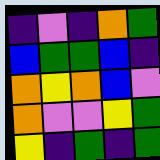[["indigo", "violet", "indigo", "orange", "green"], ["blue", "green", "green", "blue", "indigo"], ["orange", "yellow", "orange", "blue", "violet"], ["orange", "violet", "violet", "yellow", "green"], ["yellow", "indigo", "green", "indigo", "green"]]